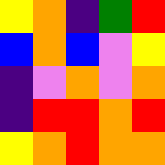[["yellow", "orange", "indigo", "green", "red"], ["blue", "orange", "blue", "violet", "yellow"], ["indigo", "violet", "orange", "violet", "orange"], ["indigo", "red", "red", "orange", "red"], ["yellow", "orange", "red", "orange", "orange"]]